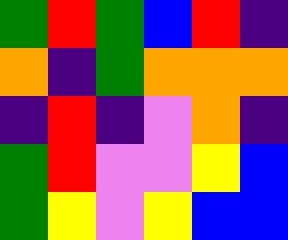[["green", "red", "green", "blue", "red", "indigo"], ["orange", "indigo", "green", "orange", "orange", "orange"], ["indigo", "red", "indigo", "violet", "orange", "indigo"], ["green", "red", "violet", "violet", "yellow", "blue"], ["green", "yellow", "violet", "yellow", "blue", "blue"]]